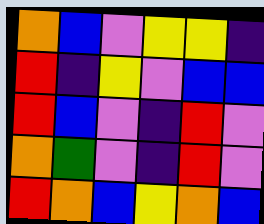[["orange", "blue", "violet", "yellow", "yellow", "indigo"], ["red", "indigo", "yellow", "violet", "blue", "blue"], ["red", "blue", "violet", "indigo", "red", "violet"], ["orange", "green", "violet", "indigo", "red", "violet"], ["red", "orange", "blue", "yellow", "orange", "blue"]]